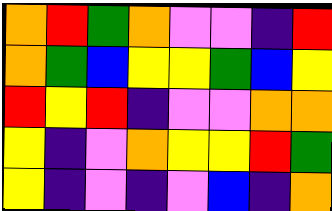[["orange", "red", "green", "orange", "violet", "violet", "indigo", "red"], ["orange", "green", "blue", "yellow", "yellow", "green", "blue", "yellow"], ["red", "yellow", "red", "indigo", "violet", "violet", "orange", "orange"], ["yellow", "indigo", "violet", "orange", "yellow", "yellow", "red", "green"], ["yellow", "indigo", "violet", "indigo", "violet", "blue", "indigo", "orange"]]